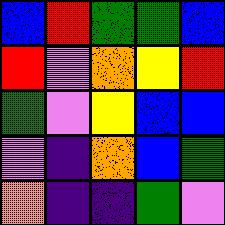[["blue", "red", "green", "green", "blue"], ["red", "violet", "orange", "yellow", "red"], ["green", "violet", "yellow", "blue", "blue"], ["violet", "indigo", "orange", "blue", "green"], ["orange", "indigo", "indigo", "green", "violet"]]